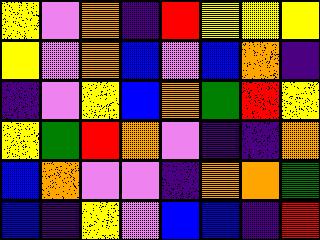[["yellow", "violet", "orange", "indigo", "red", "yellow", "yellow", "yellow"], ["yellow", "violet", "orange", "blue", "violet", "blue", "orange", "indigo"], ["indigo", "violet", "yellow", "blue", "orange", "green", "red", "yellow"], ["yellow", "green", "red", "orange", "violet", "indigo", "indigo", "orange"], ["blue", "orange", "violet", "violet", "indigo", "orange", "orange", "green"], ["blue", "indigo", "yellow", "violet", "blue", "blue", "indigo", "red"]]